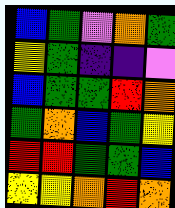[["blue", "green", "violet", "orange", "green"], ["yellow", "green", "indigo", "indigo", "violet"], ["blue", "green", "green", "red", "orange"], ["green", "orange", "blue", "green", "yellow"], ["red", "red", "green", "green", "blue"], ["yellow", "yellow", "orange", "red", "orange"]]